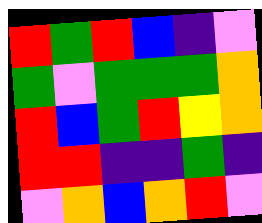[["red", "green", "red", "blue", "indigo", "violet"], ["green", "violet", "green", "green", "green", "orange"], ["red", "blue", "green", "red", "yellow", "orange"], ["red", "red", "indigo", "indigo", "green", "indigo"], ["violet", "orange", "blue", "orange", "red", "violet"]]